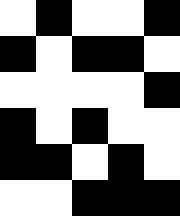[["white", "black", "white", "white", "black"], ["black", "white", "black", "black", "white"], ["white", "white", "white", "white", "black"], ["black", "white", "black", "white", "white"], ["black", "black", "white", "black", "white"], ["white", "white", "black", "black", "black"]]